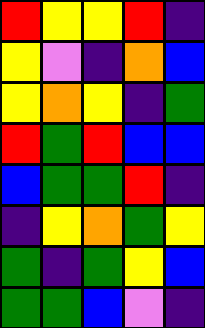[["red", "yellow", "yellow", "red", "indigo"], ["yellow", "violet", "indigo", "orange", "blue"], ["yellow", "orange", "yellow", "indigo", "green"], ["red", "green", "red", "blue", "blue"], ["blue", "green", "green", "red", "indigo"], ["indigo", "yellow", "orange", "green", "yellow"], ["green", "indigo", "green", "yellow", "blue"], ["green", "green", "blue", "violet", "indigo"]]